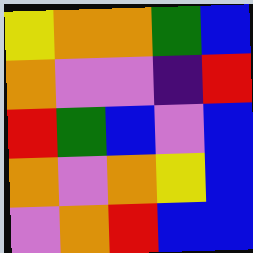[["yellow", "orange", "orange", "green", "blue"], ["orange", "violet", "violet", "indigo", "red"], ["red", "green", "blue", "violet", "blue"], ["orange", "violet", "orange", "yellow", "blue"], ["violet", "orange", "red", "blue", "blue"]]